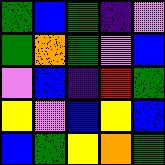[["green", "blue", "green", "indigo", "violet"], ["green", "orange", "green", "violet", "blue"], ["violet", "blue", "indigo", "red", "green"], ["yellow", "violet", "blue", "yellow", "blue"], ["blue", "green", "yellow", "orange", "green"]]